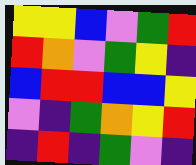[["yellow", "yellow", "blue", "violet", "green", "red"], ["red", "orange", "violet", "green", "yellow", "indigo"], ["blue", "red", "red", "blue", "blue", "yellow"], ["violet", "indigo", "green", "orange", "yellow", "red"], ["indigo", "red", "indigo", "green", "violet", "indigo"]]